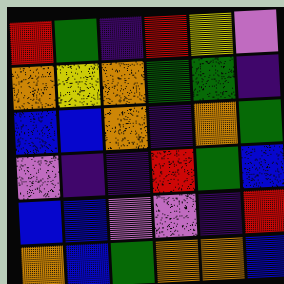[["red", "green", "indigo", "red", "yellow", "violet"], ["orange", "yellow", "orange", "green", "green", "indigo"], ["blue", "blue", "orange", "indigo", "orange", "green"], ["violet", "indigo", "indigo", "red", "green", "blue"], ["blue", "blue", "violet", "violet", "indigo", "red"], ["orange", "blue", "green", "orange", "orange", "blue"]]